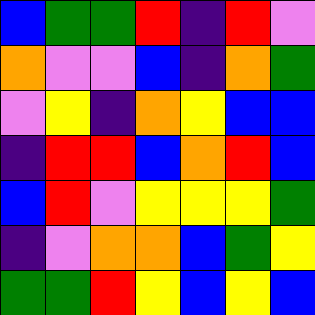[["blue", "green", "green", "red", "indigo", "red", "violet"], ["orange", "violet", "violet", "blue", "indigo", "orange", "green"], ["violet", "yellow", "indigo", "orange", "yellow", "blue", "blue"], ["indigo", "red", "red", "blue", "orange", "red", "blue"], ["blue", "red", "violet", "yellow", "yellow", "yellow", "green"], ["indigo", "violet", "orange", "orange", "blue", "green", "yellow"], ["green", "green", "red", "yellow", "blue", "yellow", "blue"]]